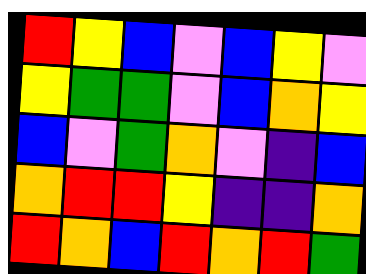[["red", "yellow", "blue", "violet", "blue", "yellow", "violet"], ["yellow", "green", "green", "violet", "blue", "orange", "yellow"], ["blue", "violet", "green", "orange", "violet", "indigo", "blue"], ["orange", "red", "red", "yellow", "indigo", "indigo", "orange"], ["red", "orange", "blue", "red", "orange", "red", "green"]]